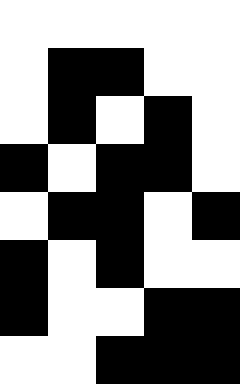[["white", "white", "white", "white", "white"], ["white", "black", "black", "white", "white"], ["white", "black", "white", "black", "white"], ["black", "white", "black", "black", "white"], ["white", "black", "black", "white", "black"], ["black", "white", "black", "white", "white"], ["black", "white", "white", "black", "black"], ["white", "white", "black", "black", "black"]]